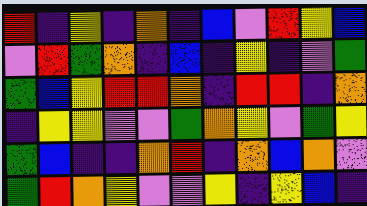[["red", "indigo", "yellow", "indigo", "orange", "indigo", "blue", "violet", "red", "yellow", "blue"], ["violet", "red", "green", "orange", "indigo", "blue", "indigo", "yellow", "indigo", "violet", "green"], ["green", "blue", "yellow", "red", "red", "orange", "indigo", "red", "red", "indigo", "orange"], ["indigo", "yellow", "yellow", "violet", "violet", "green", "orange", "yellow", "violet", "green", "yellow"], ["green", "blue", "indigo", "indigo", "orange", "red", "indigo", "orange", "blue", "orange", "violet"], ["green", "red", "orange", "yellow", "violet", "violet", "yellow", "indigo", "yellow", "blue", "indigo"]]